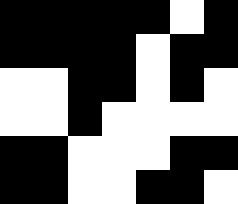[["black", "black", "black", "black", "black", "white", "black"], ["black", "black", "black", "black", "white", "black", "black"], ["white", "white", "black", "black", "white", "black", "white"], ["white", "white", "black", "white", "white", "white", "white"], ["black", "black", "white", "white", "white", "black", "black"], ["black", "black", "white", "white", "black", "black", "white"]]